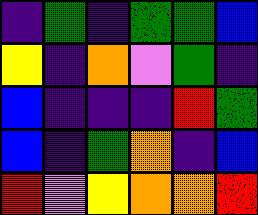[["indigo", "green", "indigo", "green", "green", "blue"], ["yellow", "indigo", "orange", "violet", "green", "indigo"], ["blue", "indigo", "indigo", "indigo", "red", "green"], ["blue", "indigo", "green", "orange", "indigo", "blue"], ["red", "violet", "yellow", "orange", "orange", "red"]]